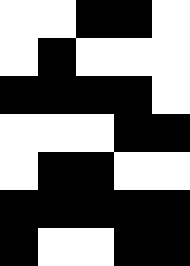[["white", "white", "black", "black", "white"], ["white", "black", "white", "white", "white"], ["black", "black", "black", "black", "white"], ["white", "white", "white", "black", "black"], ["white", "black", "black", "white", "white"], ["black", "black", "black", "black", "black"], ["black", "white", "white", "black", "black"]]